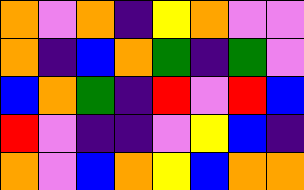[["orange", "violet", "orange", "indigo", "yellow", "orange", "violet", "violet"], ["orange", "indigo", "blue", "orange", "green", "indigo", "green", "violet"], ["blue", "orange", "green", "indigo", "red", "violet", "red", "blue"], ["red", "violet", "indigo", "indigo", "violet", "yellow", "blue", "indigo"], ["orange", "violet", "blue", "orange", "yellow", "blue", "orange", "orange"]]